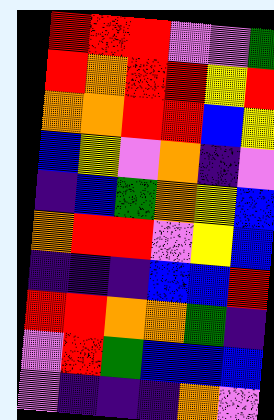[["red", "red", "red", "violet", "violet", "green"], ["red", "orange", "red", "red", "yellow", "red"], ["orange", "orange", "red", "red", "blue", "yellow"], ["blue", "yellow", "violet", "orange", "indigo", "violet"], ["indigo", "blue", "green", "orange", "yellow", "blue"], ["orange", "red", "red", "violet", "yellow", "blue"], ["indigo", "indigo", "indigo", "blue", "blue", "red"], ["red", "red", "orange", "orange", "green", "indigo"], ["violet", "red", "green", "blue", "blue", "blue"], ["violet", "indigo", "indigo", "indigo", "orange", "violet"]]